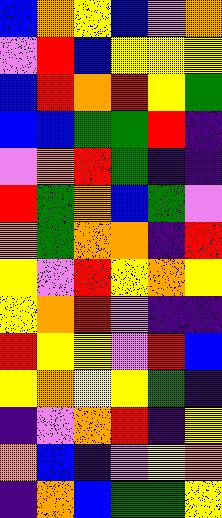[["blue", "orange", "yellow", "blue", "violet", "orange"], ["violet", "red", "blue", "yellow", "yellow", "yellow"], ["blue", "red", "orange", "red", "yellow", "green"], ["blue", "blue", "green", "green", "red", "indigo"], ["violet", "orange", "red", "green", "indigo", "indigo"], ["red", "green", "orange", "blue", "green", "violet"], ["orange", "green", "orange", "orange", "indigo", "red"], ["yellow", "violet", "red", "yellow", "orange", "yellow"], ["yellow", "orange", "red", "violet", "indigo", "indigo"], ["red", "yellow", "yellow", "violet", "red", "blue"], ["yellow", "orange", "yellow", "yellow", "green", "indigo"], ["indigo", "violet", "orange", "red", "indigo", "yellow"], ["orange", "blue", "indigo", "violet", "yellow", "orange"], ["indigo", "orange", "blue", "green", "green", "yellow"]]